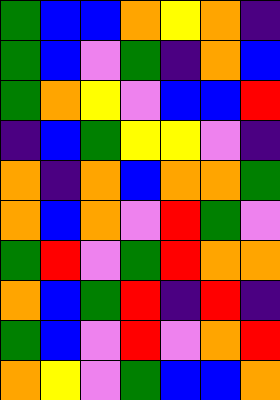[["green", "blue", "blue", "orange", "yellow", "orange", "indigo"], ["green", "blue", "violet", "green", "indigo", "orange", "blue"], ["green", "orange", "yellow", "violet", "blue", "blue", "red"], ["indigo", "blue", "green", "yellow", "yellow", "violet", "indigo"], ["orange", "indigo", "orange", "blue", "orange", "orange", "green"], ["orange", "blue", "orange", "violet", "red", "green", "violet"], ["green", "red", "violet", "green", "red", "orange", "orange"], ["orange", "blue", "green", "red", "indigo", "red", "indigo"], ["green", "blue", "violet", "red", "violet", "orange", "red"], ["orange", "yellow", "violet", "green", "blue", "blue", "orange"]]